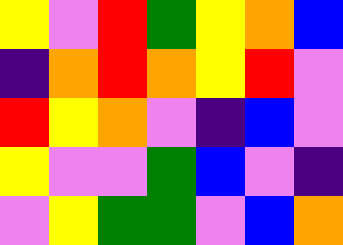[["yellow", "violet", "red", "green", "yellow", "orange", "blue"], ["indigo", "orange", "red", "orange", "yellow", "red", "violet"], ["red", "yellow", "orange", "violet", "indigo", "blue", "violet"], ["yellow", "violet", "violet", "green", "blue", "violet", "indigo"], ["violet", "yellow", "green", "green", "violet", "blue", "orange"]]